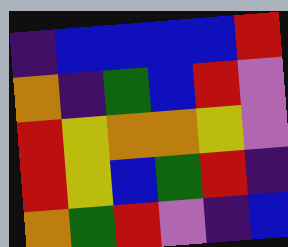[["indigo", "blue", "blue", "blue", "blue", "red"], ["orange", "indigo", "green", "blue", "red", "violet"], ["red", "yellow", "orange", "orange", "yellow", "violet"], ["red", "yellow", "blue", "green", "red", "indigo"], ["orange", "green", "red", "violet", "indigo", "blue"]]